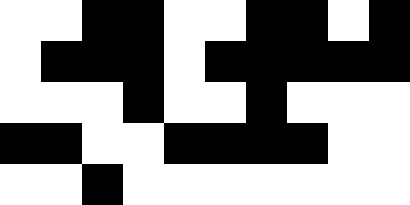[["white", "white", "black", "black", "white", "white", "black", "black", "white", "black"], ["white", "black", "black", "black", "white", "black", "black", "black", "black", "black"], ["white", "white", "white", "black", "white", "white", "black", "white", "white", "white"], ["black", "black", "white", "white", "black", "black", "black", "black", "white", "white"], ["white", "white", "black", "white", "white", "white", "white", "white", "white", "white"]]